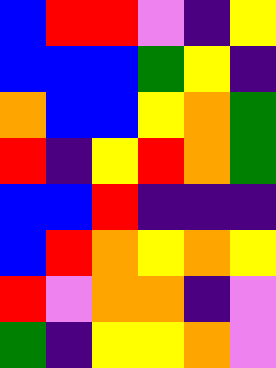[["blue", "red", "red", "violet", "indigo", "yellow"], ["blue", "blue", "blue", "green", "yellow", "indigo"], ["orange", "blue", "blue", "yellow", "orange", "green"], ["red", "indigo", "yellow", "red", "orange", "green"], ["blue", "blue", "red", "indigo", "indigo", "indigo"], ["blue", "red", "orange", "yellow", "orange", "yellow"], ["red", "violet", "orange", "orange", "indigo", "violet"], ["green", "indigo", "yellow", "yellow", "orange", "violet"]]